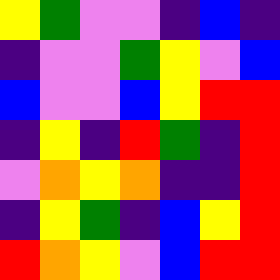[["yellow", "green", "violet", "violet", "indigo", "blue", "indigo"], ["indigo", "violet", "violet", "green", "yellow", "violet", "blue"], ["blue", "violet", "violet", "blue", "yellow", "red", "red"], ["indigo", "yellow", "indigo", "red", "green", "indigo", "red"], ["violet", "orange", "yellow", "orange", "indigo", "indigo", "red"], ["indigo", "yellow", "green", "indigo", "blue", "yellow", "red"], ["red", "orange", "yellow", "violet", "blue", "red", "red"]]